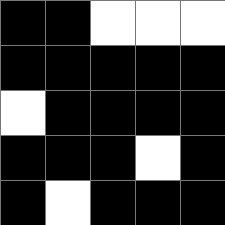[["black", "black", "white", "white", "white"], ["black", "black", "black", "black", "black"], ["white", "black", "black", "black", "black"], ["black", "black", "black", "white", "black"], ["black", "white", "black", "black", "black"]]